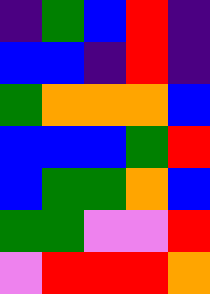[["indigo", "green", "blue", "red", "indigo"], ["blue", "blue", "indigo", "red", "indigo"], ["green", "orange", "orange", "orange", "blue"], ["blue", "blue", "blue", "green", "red"], ["blue", "green", "green", "orange", "blue"], ["green", "green", "violet", "violet", "red"], ["violet", "red", "red", "red", "orange"]]